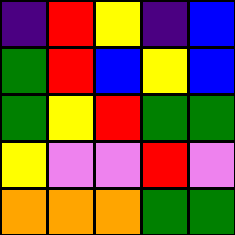[["indigo", "red", "yellow", "indigo", "blue"], ["green", "red", "blue", "yellow", "blue"], ["green", "yellow", "red", "green", "green"], ["yellow", "violet", "violet", "red", "violet"], ["orange", "orange", "orange", "green", "green"]]